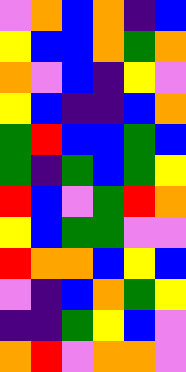[["violet", "orange", "blue", "orange", "indigo", "blue"], ["yellow", "blue", "blue", "orange", "green", "orange"], ["orange", "violet", "blue", "indigo", "yellow", "violet"], ["yellow", "blue", "indigo", "indigo", "blue", "orange"], ["green", "red", "blue", "blue", "green", "blue"], ["green", "indigo", "green", "blue", "green", "yellow"], ["red", "blue", "violet", "green", "red", "orange"], ["yellow", "blue", "green", "green", "violet", "violet"], ["red", "orange", "orange", "blue", "yellow", "blue"], ["violet", "indigo", "blue", "orange", "green", "yellow"], ["indigo", "indigo", "green", "yellow", "blue", "violet"], ["orange", "red", "violet", "orange", "orange", "violet"]]